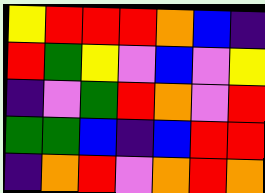[["yellow", "red", "red", "red", "orange", "blue", "indigo"], ["red", "green", "yellow", "violet", "blue", "violet", "yellow"], ["indigo", "violet", "green", "red", "orange", "violet", "red"], ["green", "green", "blue", "indigo", "blue", "red", "red"], ["indigo", "orange", "red", "violet", "orange", "red", "orange"]]